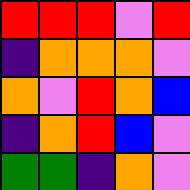[["red", "red", "red", "violet", "red"], ["indigo", "orange", "orange", "orange", "violet"], ["orange", "violet", "red", "orange", "blue"], ["indigo", "orange", "red", "blue", "violet"], ["green", "green", "indigo", "orange", "violet"]]